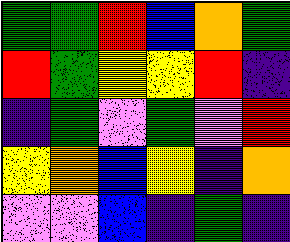[["green", "green", "red", "blue", "orange", "green"], ["red", "green", "yellow", "yellow", "red", "indigo"], ["indigo", "green", "violet", "green", "violet", "red"], ["yellow", "orange", "blue", "yellow", "indigo", "orange"], ["violet", "violet", "blue", "indigo", "green", "indigo"]]